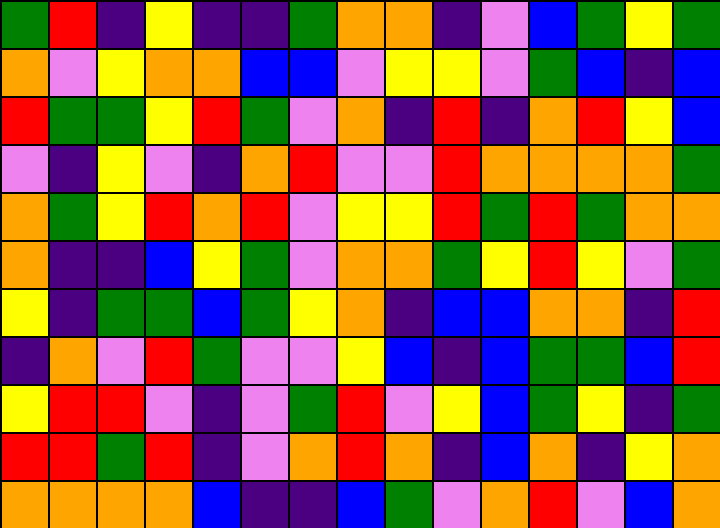[["green", "red", "indigo", "yellow", "indigo", "indigo", "green", "orange", "orange", "indigo", "violet", "blue", "green", "yellow", "green"], ["orange", "violet", "yellow", "orange", "orange", "blue", "blue", "violet", "yellow", "yellow", "violet", "green", "blue", "indigo", "blue"], ["red", "green", "green", "yellow", "red", "green", "violet", "orange", "indigo", "red", "indigo", "orange", "red", "yellow", "blue"], ["violet", "indigo", "yellow", "violet", "indigo", "orange", "red", "violet", "violet", "red", "orange", "orange", "orange", "orange", "green"], ["orange", "green", "yellow", "red", "orange", "red", "violet", "yellow", "yellow", "red", "green", "red", "green", "orange", "orange"], ["orange", "indigo", "indigo", "blue", "yellow", "green", "violet", "orange", "orange", "green", "yellow", "red", "yellow", "violet", "green"], ["yellow", "indigo", "green", "green", "blue", "green", "yellow", "orange", "indigo", "blue", "blue", "orange", "orange", "indigo", "red"], ["indigo", "orange", "violet", "red", "green", "violet", "violet", "yellow", "blue", "indigo", "blue", "green", "green", "blue", "red"], ["yellow", "red", "red", "violet", "indigo", "violet", "green", "red", "violet", "yellow", "blue", "green", "yellow", "indigo", "green"], ["red", "red", "green", "red", "indigo", "violet", "orange", "red", "orange", "indigo", "blue", "orange", "indigo", "yellow", "orange"], ["orange", "orange", "orange", "orange", "blue", "indigo", "indigo", "blue", "green", "violet", "orange", "red", "violet", "blue", "orange"]]